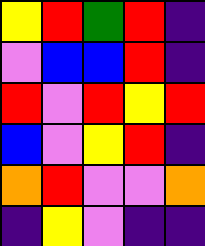[["yellow", "red", "green", "red", "indigo"], ["violet", "blue", "blue", "red", "indigo"], ["red", "violet", "red", "yellow", "red"], ["blue", "violet", "yellow", "red", "indigo"], ["orange", "red", "violet", "violet", "orange"], ["indigo", "yellow", "violet", "indigo", "indigo"]]